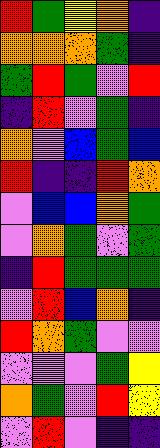[["red", "green", "yellow", "orange", "indigo"], ["orange", "orange", "orange", "green", "indigo"], ["green", "red", "green", "violet", "red"], ["indigo", "red", "violet", "green", "indigo"], ["orange", "violet", "blue", "green", "blue"], ["red", "indigo", "indigo", "red", "orange"], ["violet", "blue", "blue", "orange", "green"], ["violet", "orange", "green", "violet", "green"], ["indigo", "red", "green", "green", "green"], ["violet", "red", "blue", "orange", "indigo"], ["red", "orange", "green", "violet", "violet"], ["violet", "violet", "violet", "green", "yellow"], ["orange", "green", "violet", "red", "yellow"], ["violet", "red", "violet", "indigo", "indigo"]]